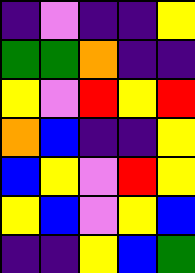[["indigo", "violet", "indigo", "indigo", "yellow"], ["green", "green", "orange", "indigo", "indigo"], ["yellow", "violet", "red", "yellow", "red"], ["orange", "blue", "indigo", "indigo", "yellow"], ["blue", "yellow", "violet", "red", "yellow"], ["yellow", "blue", "violet", "yellow", "blue"], ["indigo", "indigo", "yellow", "blue", "green"]]